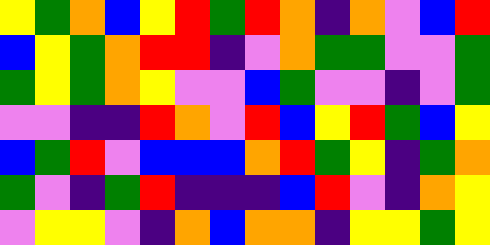[["yellow", "green", "orange", "blue", "yellow", "red", "green", "red", "orange", "indigo", "orange", "violet", "blue", "red"], ["blue", "yellow", "green", "orange", "red", "red", "indigo", "violet", "orange", "green", "green", "violet", "violet", "green"], ["green", "yellow", "green", "orange", "yellow", "violet", "violet", "blue", "green", "violet", "violet", "indigo", "violet", "green"], ["violet", "violet", "indigo", "indigo", "red", "orange", "violet", "red", "blue", "yellow", "red", "green", "blue", "yellow"], ["blue", "green", "red", "violet", "blue", "blue", "blue", "orange", "red", "green", "yellow", "indigo", "green", "orange"], ["green", "violet", "indigo", "green", "red", "indigo", "indigo", "indigo", "blue", "red", "violet", "indigo", "orange", "yellow"], ["violet", "yellow", "yellow", "violet", "indigo", "orange", "blue", "orange", "orange", "indigo", "yellow", "yellow", "green", "yellow"]]